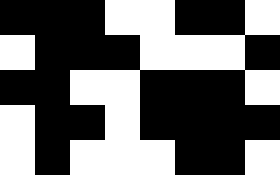[["black", "black", "black", "white", "white", "black", "black", "white"], ["white", "black", "black", "black", "white", "white", "white", "black"], ["black", "black", "white", "white", "black", "black", "black", "white"], ["white", "black", "black", "white", "black", "black", "black", "black"], ["white", "black", "white", "white", "white", "black", "black", "white"]]